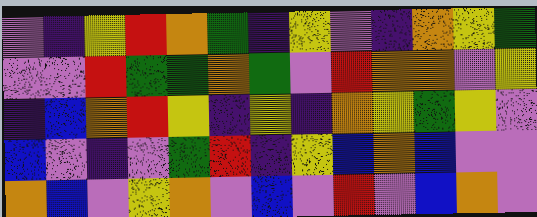[["violet", "indigo", "yellow", "red", "orange", "green", "indigo", "yellow", "violet", "indigo", "orange", "yellow", "green"], ["violet", "violet", "red", "green", "green", "orange", "green", "violet", "red", "orange", "orange", "violet", "yellow"], ["indigo", "blue", "orange", "red", "yellow", "indigo", "yellow", "indigo", "orange", "yellow", "green", "yellow", "violet"], ["blue", "violet", "indigo", "violet", "green", "red", "indigo", "yellow", "blue", "orange", "blue", "violet", "violet"], ["orange", "blue", "violet", "yellow", "orange", "violet", "blue", "violet", "red", "violet", "blue", "orange", "violet"]]